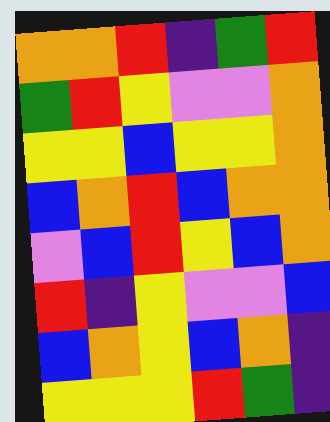[["orange", "orange", "red", "indigo", "green", "red"], ["green", "red", "yellow", "violet", "violet", "orange"], ["yellow", "yellow", "blue", "yellow", "yellow", "orange"], ["blue", "orange", "red", "blue", "orange", "orange"], ["violet", "blue", "red", "yellow", "blue", "orange"], ["red", "indigo", "yellow", "violet", "violet", "blue"], ["blue", "orange", "yellow", "blue", "orange", "indigo"], ["yellow", "yellow", "yellow", "red", "green", "indigo"]]